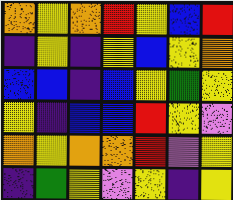[["orange", "yellow", "orange", "red", "yellow", "blue", "red"], ["indigo", "yellow", "indigo", "yellow", "blue", "yellow", "orange"], ["blue", "blue", "indigo", "blue", "yellow", "green", "yellow"], ["yellow", "indigo", "blue", "blue", "red", "yellow", "violet"], ["orange", "yellow", "orange", "orange", "red", "violet", "yellow"], ["indigo", "green", "yellow", "violet", "yellow", "indigo", "yellow"]]